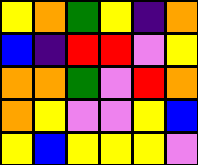[["yellow", "orange", "green", "yellow", "indigo", "orange"], ["blue", "indigo", "red", "red", "violet", "yellow"], ["orange", "orange", "green", "violet", "red", "orange"], ["orange", "yellow", "violet", "violet", "yellow", "blue"], ["yellow", "blue", "yellow", "yellow", "yellow", "violet"]]